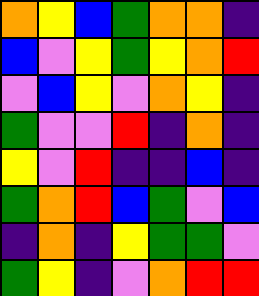[["orange", "yellow", "blue", "green", "orange", "orange", "indigo"], ["blue", "violet", "yellow", "green", "yellow", "orange", "red"], ["violet", "blue", "yellow", "violet", "orange", "yellow", "indigo"], ["green", "violet", "violet", "red", "indigo", "orange", "indigo"], ["yellow", "violet", "red", "indigo", "indigo", "blue", "indigo"], ["green", "orange", "red", "blue", "green", "violet", "blue"], ["indigo", "orange", "indigo", "yellow", "green", "green", "violet"], ["green", "yellow", "indigo", "violet", "orange", "red", "red"]]